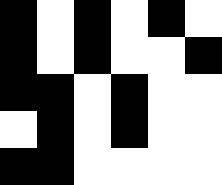[["black", "white", "black", "white", "black", "white"], ["black", "white", "black", "white", "white", "black"], ["black", "black", "white", "black", "white", "white"], ["white", "black", "white", "black", "white", "white"], ["black", "black", "white", "white", "white", "white"]]